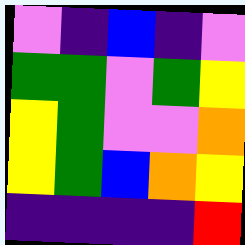[["violet", "indigo", "blue", "indigo", "violet"], ["green", "green", "violet", "green", "yellow"], ["yellow", "green", "violet", "violet", "orange"], ["yellow", "green", "blue", "orange", "yellow"], ["indigo", "indigo", "indigo", "indigo", "red"]]